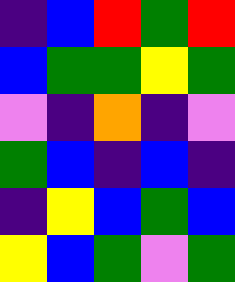[["indigo", "blue", "red", "green", "red"], ["blue", "green", "green", "yellow", "green"], ["violet", "indigo", "orange", "indigo", "violet"], ["green", "blue", "indigo", "blue", "indigo"], ["indigo", "yellow", "blue", "green", "blue"], ["yellow", "blue", "green", "violet", "green"]]